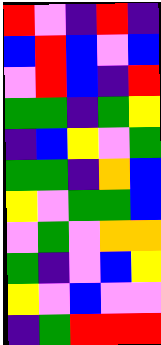[["red", "violet", "indigo", "red", "indigo"], ["blue", "red", "blue", "violet", "blue"], ["violet", "red", "blue", "indigo", "red"], ["green", "green", "indigo", "green", "yellow"], ["indigo", "blue", "yellow", "violet", "green"], ["green", "green", "indigo", "orange", "blue"], ["yellow", "violet", "green", "green", "blue"], ["violet", "green", "violet", "orange", "orange"], ["green", "indigo", "violet", "blue", "yellow"], ["yellow", "violet", "blue", "violet", "violet"], ["indigo", "green", "red", "red", "red"]]